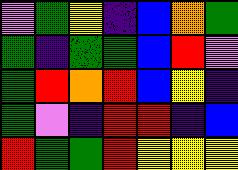[["violet", "green", "yellow", "indigo", "blue", "orange", "green"], ["green", "indigo", "green", "green", "blue", "red", "violet"], ["green", "red", "orange", "red", "blue", "yellow", "indigo"], ["green", "violet", "indigo", "red", "red", "indigo", "blue"], ["red", "green", "green", "red", "yellow", "yellow", "yellow"]]